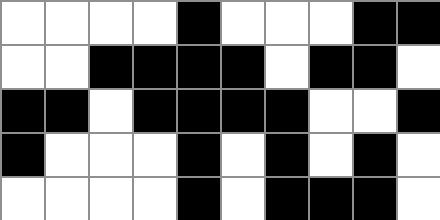[["white", "white", "white", "white", "black", "white", "white", "white", "black", "black"], ["white", "white", "black", "black", "black", "black", "white", "black", "black", "white"], ["black", "black", "white", "black", "black", "black", "black", "white", "white", "black"], ["black", "white", "white", "white", "black", "white", "black", "white", "black", "white"], ["white", "white", "white", "white", "black", "white", "black", "black", "black", "white"]]